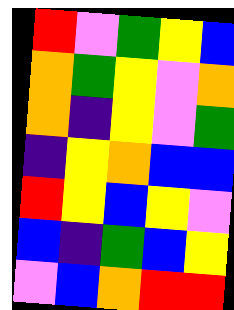[["red", "violet", "green", "yellow", "blue"], ["orange", "green", "yellow", "violet", "orange"], ["orange", "indigo", "yellow", "violet", "green"], ["indigo", "yellow", "orange", "blue", "blue"], ["red", "yellow", "blue", "yellow", "violet"], ["blue", "indigo", "green", "blue", "yellow"], ["violet", "blue", "orange", "red", "red"]]